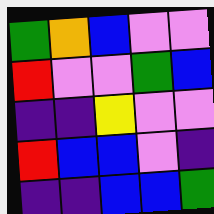[["green", "orange", "blue", "violet", "violet"], ["red", "violet", "violet", "green", "blue"], ["indigo", "indigo", "yellow", "violet", "violet"], ["red", "blue", "blue", "violet", "indigo"], ["indigo", "indigo", "blue", "blue", "green"]]